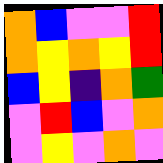[["orange", "blue", "violet", "violet", "red"], ["orange", "yellow", "orange", "yellow", "red"], ["blue", "yellow", "indigo", "orange", "green"], ["violet", "red", "blue", "violet", "orange"], ["violet", "yellow", "violet", "orange", "violet"]]